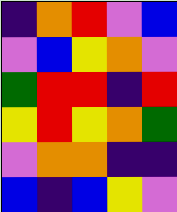[["indigo", "orange", "red", "violet", "blue"], ["violet", "blue", "yellow", "orange", "violet"], ["green", "red", "red", "indigo", "red"], ["yellow", "red", "yellow", "orange", "green"], ["violet", "orange", "orange", "indigo", "indigo"], ["blue", "indigo", "blue", "yellow", "violet"]]